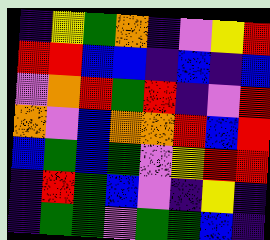[["indigo", "yellow", "green", "orange", "indigo", "violet", "yellow", "red"], ["red", "red", "blue", "blue", "indigo", "blue", "indigo", "blue"], ["violet", "orange", "red", "green", "red", "indigo", "violet", "red"], ["orange", "violet", "blue", "orange", "orange", "red", "blue", "red"], ["blue", "green", "blue", "green", "violet", "yellow", "red", "red"], ["indigo", "red", "green", "blue", "violet", "indigo", "yellow", "indigo"], ["indigo", "green", "green", "violet", "green", "green", "blue", "indigo"]]